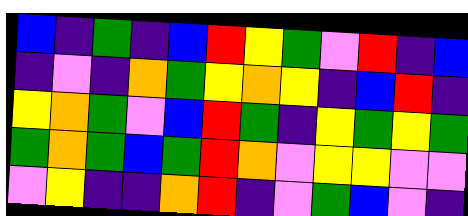[["blue", "indigo", "green", "indigo", "blue", "red", "yellow", "green", "violet", "red", "indigo", "blue"], ["indigo", "violet", "indigo", "orange", "green", "yellow", "orange", "yellow", "indigo", "blue", "red", "indigo"], ["yellow", "orange", "green", "violet", "blue", "red", "green", "indigo", "yellow", "green", "yellow", "green"], ["green", "orange", "green", "blue", "green", "red", "orange", "violet", "yellow", "yellow", "violet", "violet"], ["violet", "yellow", "indigo", "indigo", "orange", "red", "indigo", "violet", "green", "blue", "violet", "indigo"]]